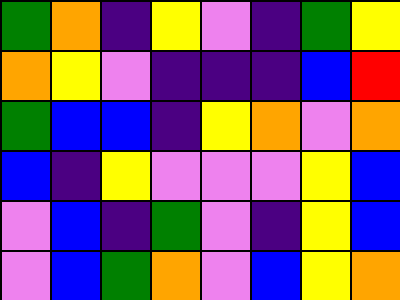[["green", "orange", "indigo", "yellow", "violet", "indigo", "green", "yellow"], ["orange", "yellow", "violet", "indigo", "indigo", "indigo", "blue", "red"], ["green", "blue", "blue", "indigo", "yellow", "orange", "violet", "orange"], ["blue", "indigo", "yellow", "violet", "violet", "violet", "yellow", "blue"], ["violet", "blue", "indigo", "green", "violet", "indigo", "yellow", "blue"], ["violet", "blue", "green", "orange", "violet", "blue", "yellow", "orange"]]